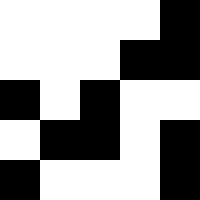[["white", "white", "white", "white", "black"], ["white", "white", "white", "black", "black"], ["black", "white", "black", "white", "white"], ["white", "black", "black", "white", "black"], ["black", "white", "white", "white", "black"]]